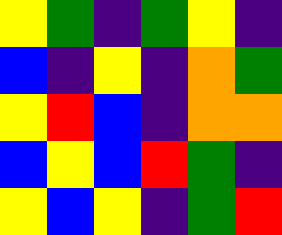[["yellow", "green", "indigo", "green", "yellow", "indigo"], ["blue", "indigo", "yellow", "indigo", "orange", "green"], ["yellow", "red", "blue", "indigo", "orange", "orange"], ["blue", "yellow", "blue", "red", "green", "indigo"], ["yellow", "blue", "yellow", "indigo", "green", "red"]]